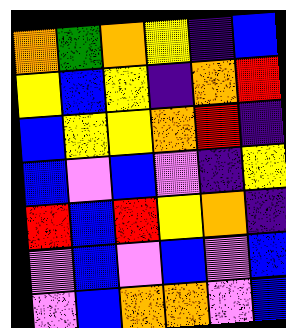[["orange", "green", "orange", "yellow", "indigo", "blue"], ["yellow", "blue", "yellow", "indigo", "orange", "red"], ["blue", "yellow", "yellow", "orange", "red", "indigo"], ["blue", "violet", "blue", "violet", "indigo", "yellow"], ["red", "blue", "red", "yellow", "orange", "indigo"], ["violet", "blue", "violet", "blue", "violet", "blue"], ["violet", "blue", "orange", "orange", "violet", "blue"]]